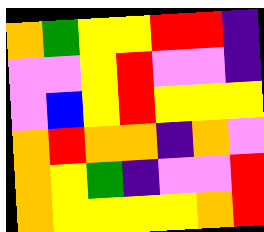[["orange", "green", "yellow", "yellow", "red", "red", "indigo"], ["violet", "violet", "yellow", "red", "violet", "violet", "indigo"], ["violet", "blue", "yellow", "red", "yellow", "yellow", "yellow"], ["orange", "red", "orange", "orange", "indigo", "orange", "violet"], ["orange", "yellow", "green", "indigo", "violet", "violet", "red"], ["orange", "yellow", "yellow", "yellow", "yellow", "orange", "red"]]